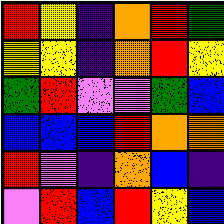[["red", "yellow", "indigo", "orange", "red", "green"], ["yellow", "yellow", "indigo", "orange", "red", "yellow"], ["green", "red", "violet", "violet", "green", "blue"], ["blue", "blue", "blue", "red", "orange", "orange"], ["red", "violet", "indigo", "orange", "blue", "indigo"], ["violet", "red", "blue", "red", "yellow", "blue"]]